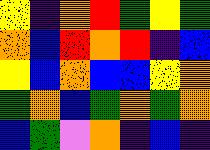[["yellow", "indigo", "orange", "red", "green", "yellow", "green"], ["orange", "blue", "red", "orange", "red", "indigo", "blue"], ["yellow", "blue", "orange", "blue", "blue", "yellow", "orange"], ["green", "orange", "blue", "green", "orange", "green", "orange"], ["blue", "green", "violet", "orange", "indigo", "blue", "indigo"]]